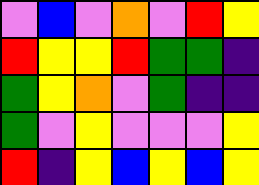[["violet", "blue", "violet", "orange", "violet", "red", "yellow"], ["red", "yellow", "yellow", "red", "green", "green", "indigo"], ["green", "yellow", "orange", "violet", "green", "indigo", "indigo"], ["green", "violet", "yellow", "violet", "violet", "violet", "yellow"], ["red", "indigo", "yellow", "blue", "yellow", "blue", "yellow"]]